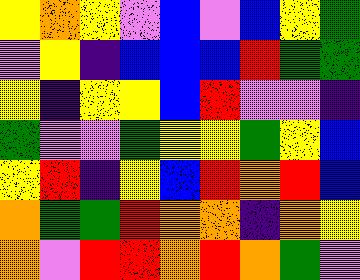[["yellow", "orange", "yellow", "violet", "blue", "violet", "blue", "yellow", "green"], ["violet", "yellow", "indigo", "blue", "blue", "blue", "red", "green", "green"], ["yellow", "indigo", "yellow", "yellow", "blue", "red", "violet", "violet", "indigo"], ["green", "violet", "violet", "green", "yellow", "yellow", "green", "yellow", "blue"], ["yellow", "red", "indigo", "yellow", "blue", "red", "orange", "red", "blue"], ["orange", "green", "green", "red", "orange", "orange", "indigo", "orange", "yellow"], ["orange", "violet", "red", "red", "orange", "red", "orange", "green", "violet"]]